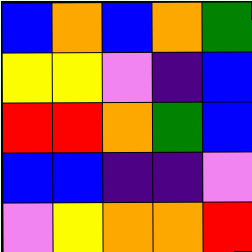[["blue", "orange", "blue", "orange", "green"], ["yellow", "yellow", "violet", "indigo", "blue"], ["red", "red", "orange", "green", "blue"], ["blue", "blue", "indigo", "indigo", "violet"], ["violet", "yellow", "orange", "orange", "red"]]